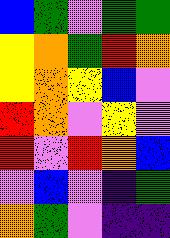[["blue", "green", "violet", "green", "green"], ["yellow", "orange", "green", "red", "orange"], ["yellow", "orange", "yellow", "blue", "violet"], ["red", "orange", "violet", "yellow", "violet"], ["red", "violet", "red", "orange", "blue"], ["violet", "blue", "violet", "indigo", "green"], ["orange", "green", "violet", "indigo", "indigo"]]